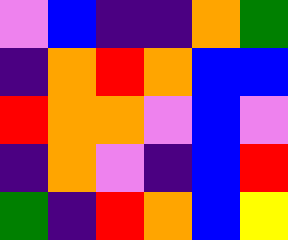[["violet", "blue", "indigo", "indigo", "orange", "green"], ["indigo", "orange", "red", "orange", "blue", "blue"], ["red", "orange", "orange", "violet", "blue", "violet"], ["indigo", "orange", "violet", "indigo", "blue", "red"], ["green", "indigo", "red", "orange", "blue", "yellow"]]